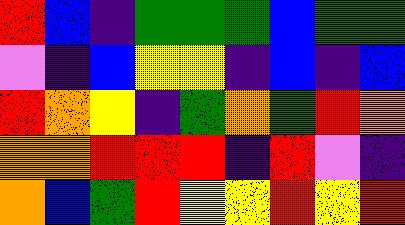[["red", "blue", "indigo", "green", "green", "green", "blue", "green", "green"], ["violet", "indigo", "blue", "yellow", "yellow", "indigo", "blue", "indigo", "blue"], ["red", "orange", "yellow", "indigo", "green", "orange", "green", "red", "orange"], ["orange", "orange", "red", "red", "red", "indigo", "red", "violet", "indigo"], ["orange", "blue", "green", "red", "yellow", "yellow", "red", "yellow", "red"]]